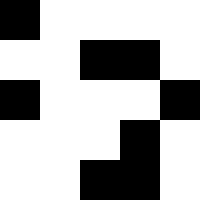[["black", "white", "white", "white", "white"], ["white", "white", "black", "black", "white"], ["black", "white", "white", "white", "black"], ["white", "white", "white", "black", "white"], ["white", "white", "black", "black", "white"]]